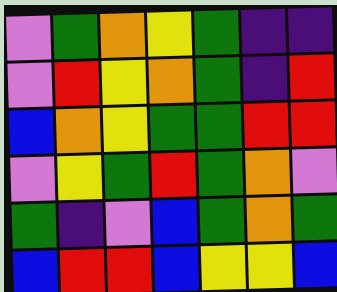[["violet", "green", "orange", "yellow", "green", "indigo", "indigo"], ["violet", "red", "yellow", "orange", "green", "indigo", "red"], ["blue", "orange", "yellow", "green", "green", "red", "red"], ["violet", "yellow", "green", "red", "green", "orange", "violet"], ["green", "indigo", "violet", "blue", "green", "orange", "green"], ["blue", "red", "red", "blue", "yellow", "yellow", "blue"]]